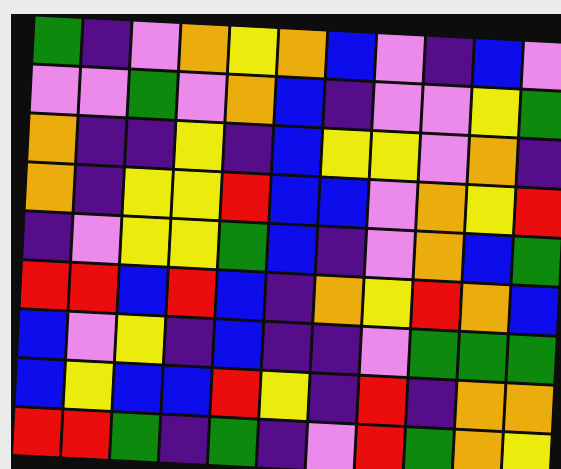[["green", "indigo", "violet", "orange", "yellow", "orange", "blue", "violet", "indigo", "blue", "violet"], ["violet", "violet", "green", "violet", "orange", "blue", "indigo", "violet", "violet", "yellow", "green"], ["orange", "indigo", "indigo", "yellow", "indigo", "blue", "yellow", "yellow", "violet", "orange", "indigo"], ["orange", "indigo", "yellow", "yellow", "red", "blue", "blue", "violet", "orange", "yellow", "red"], ["indigo", "violet", "yellow", "yellow", "green", "blue", "indigo", "violet", "orange", "blue", "green"], ["red", "red", "blue", "red", "blue", "indigo", "orange", "yellow", "red", "orange", "blue"], ["blue", "violet", "yellow", "indigo", "blue", "indigo", "indigo", "violet", "green", "green", "green"], ["blue", "yellow", "blue", "blue", "red", "yellow", "indigo", "red", "indigo", "orange", "orange"], ["red", "red", "green", "indigo", "green", "indigo", "violet", "red", "green", "orange", "yellow"]]